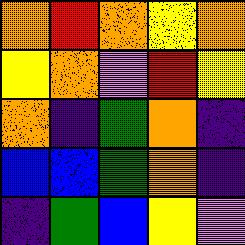[["orange", "red", "orange", "yellow", "orange"], ["yellow", "orange", "violet", "red", "yellow"], ["orange", "indigo", "green", "orange", "indigo"], ["blue", "blue", "green", "orange", "indigo"], ["indigo", "green", "blue", "yellow", "violet"]]